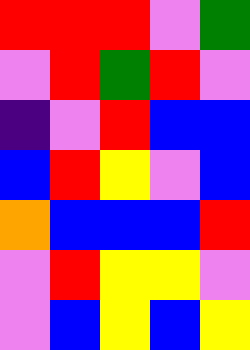[["red", "red", "red", "violet", "green"], ["violet", "red", "green", "red", "violet"], ["indigo", "violet", "red", "blue", "blue"], ["blue", "red", "yellow", "violet", "blue"], ["orange", "blue", "blue", "blue", "red"], ["violet", "red", "yellow", "yellow", "violet"], ["violet", "blue", "yellow", "blue", "yellow"]]